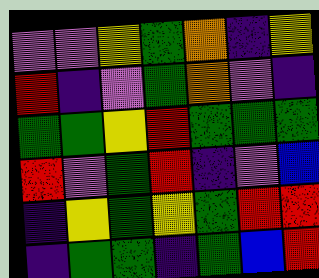[["violet", "violet", "yellow", "green", "orange", "indigo", "yellow"], ["red", "indigo", "violet", "green", "orange", "violet", "indigo"], ["green", "green", "yellow", "red", "green", "green", "green"], ["red", "violet", "green", "red", "indigo", "violet", "blue"], ["indigo", "yellow", "green", "yellow", "green", "red", "red"], ["indigo", "green", "green", "indigo", "green", "blue", "red"]]